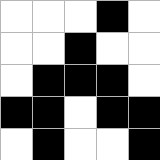[["white", "white", "white", "black", "white"], ["white", "white", "black", "white", "white"], ["white", "black", "black", "black", "white"], ["black", "black", "white", "black", "black"], ["white", "black", "white", "white", "black"]]